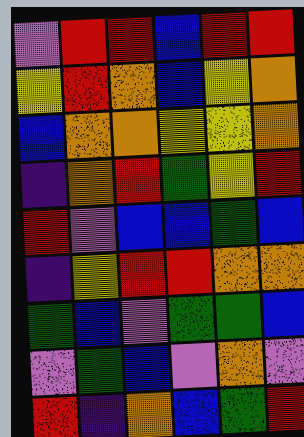[["violet", "red", "red", "blue", "red", "red"], ["yellow", "red", "orange", "blue", "yellow", "orange"], ["blue", "orange", "orange", "yellow", "yellow", "orange"], ["indigo", "orange", "red", "green", "yellow", "red"], ["red", "violet", "blue", "blue", "green", "blue"], ["indigo", "yellow", "red", "red", "orange", "orange"], ["green", "blue", "violet", "green", "green", "blue"], ["violet", "green", "blue", "violet", "orange", "violet"], ["red", "indigo", "orange", "blue", "green", "red"]]